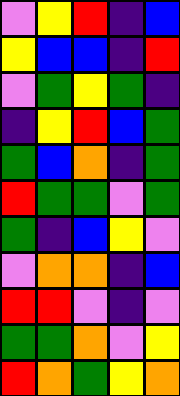[["violet", "yellow", "red", "indigo", "blue"], ["yellow", "blue", "blue", "indigo", "red"], ["violet", "green", "yellow", "green", "indigo"], ["indigo", "yellow", "red", "blue", "green"], ["green", "blue", "orange", "indigo", "green"], ["red", "green", "green", "violet", "green"], ["green", "indigo", "blue", "yellow", "violet"], ["violet", "orange", "orange", "indigo", "blue"], ["red", "red", "violet", "indigo", "violet"], ["green", "green", "orange", "violet", "yellow"], ["red", "orange", "green", "yellow", "orange"]]